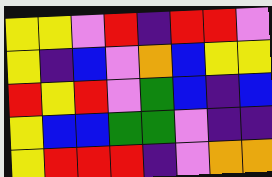[["yellow", "yellow", "violet", "red", "indigo", "red", "red", "violet"], ["yellow", "indigo", "blue", "violet", "orange", "blue", "yellow", "yellow"], ["red", "yellow", "red", "violet", "green", "blue", "indigo", "blue"], ["yellow", "blue", "blue", "green", "green", "violet", "indigo", "indigo"], ["yellow", "red", "red", "red", "indigo", "violet", "orange", "orange"]]